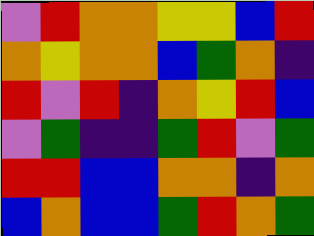[["violet", "red", "orange", "orange", "yellow", "yellow", "blue", "red"], ["orange", "yellow", "orange", "orange", "blue", "green", "orange", "indigo"], ["red", "violet", "red", "indigo", "orange", "yellow", "red", "blue"], ["violet", "green", "indigo", "indigo", "green", "red", "violet", "green"], ["red", "red", "blue", "blue", "orange", "orange", "indigo", "orange"], ["blue", "orange", "blue", "blue", "green", "red", "orange", "green"]]